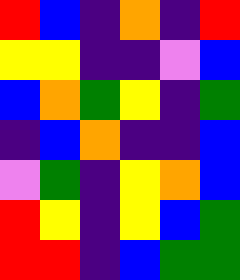[["red", "blue", "indigo", "orange", "indigo", "red"], ["yellow", "yellow", "indigo", "indigo", "violet", "blue"], ["blue", "orange", "green", "yellow", "indigo", "green"], ["indigo", "blue", "orange", "indigo", "indigo", "blue"], ["violet", "green", "indigo", "yellow", "orange", "blue"], ["red", "yellow", "indigo", "yellow", "blue", "green"], ["red", "red", "indigo", "blue", "green", "green"]]